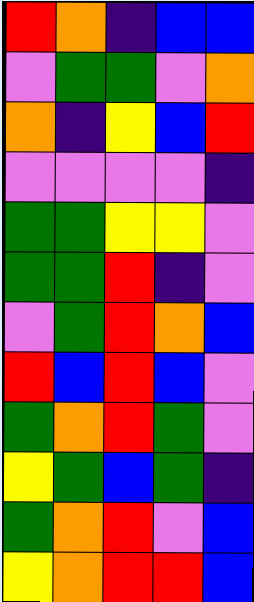[["red", "orange", "indigo", "blue", "blue"], ["violet", "green", "green", "violet", "orange"], ["orange", "indigo", "yellow", "blue", "red"], ["violet", "violet", "violet", "violet", "indigo"], ["green", "green", "yellow", "yellow", "violet"], ["green", "green", "red", "indigo", "violet"], ["violet", "green", "red", "orange", "blue"], ["red", "blue", "red", "blue", "violet"], ["green", "orange", "red", "green", "violet"], ["yellow", "green", "blue", "green", "indigo"], ["green", "orange", "red", "violet", "blue"], ["yellow", "orange", "red", "red", "blue"]]